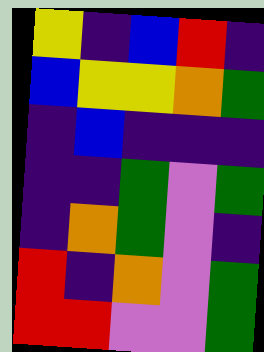[["yellow", "indigo", "blue", "red", "indigo"], ["blue", "yellow", "yellow", "orange", "green"], ["indigo", "blue", "indigo", "indigo", "indigo"], ["indigo", "indigo", "green", "violet", "green"], ["indigo", "orange", "green", "violet", "indigo"], ["red", "indigo", "orange", "violet", "green"], ["red", "red", "violet", "violet", "green"]]